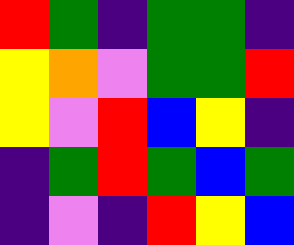[["red", "green", "indigo", "green", "green", "indigo"], ["yellow", "orange", "violet", "green", "green", "red"], ["yellow", "violet", "red", "blue", "yellow", "indigo"], ["indigo", "green", "red", "green", "blue", "green"], ["indigo", "violet", "indigo", "red", "yellow", "blue"]]